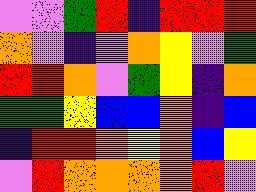[["violet", "violet", "green", "red", "indigo", "red", "red", "red"], ["orange", "violet", "indigo", "violet", "orange", "yellow", "violet", "green"], ["red", "red", "orange", "violet", "green", "yellow", "indigo", "orange"], ["green", "green", "yellow", "blue", "blue", "orange", "indigo", "blue"], ["indigo", "red", "red", "orange", "yellow", "orange", "blue", "yellow"], ["violet", "red", "orange", "orange", "orange", "orange", "red", "violet"]]